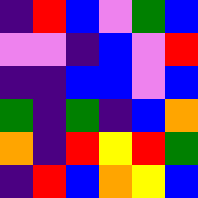[["indigo", "red", "blue", "violet", "green", "blue"], ["violet", "violet", "indigo", "blue", "violet", "red"], ["indigo", "indigo", "blue", "blue", "violet", "blue"], ["green", "indigo", "green", "indigo", "blue", "orange"], ["orange", "indigo", "red", "yellow", "red", "green"], ["indigo", "red", "blue", "orange", "yellow", "blue"]]